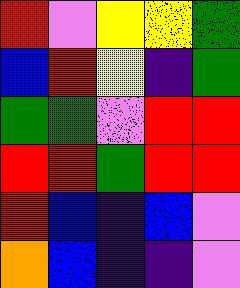[["red", "violet", "yellow", "yellow", "green"], ["blue", "red", "yellow", "indigo", "green"], ["green", "green", "violet", "red", "red"], ["red", "red", "green", "red", "red"], ["red", "blue", "indigo", "blue", "violet"], ["orange", "blue", "indigo", "indigo", "violet"]]